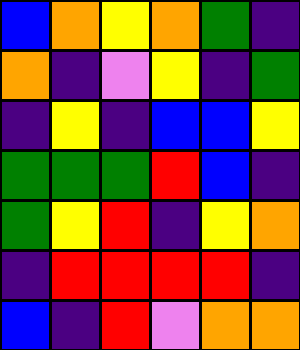[["blue", "orange", "yellow", "orange", "green", "indigo"], ["orange", "indigo", "violet", "yellow", "indigo", "green"], ["indigo", "yellow", "indigo", "blue", "blue", "yellow"], ["green", "green", "green", "red", "blue", "indigo"], ["green", "yellow", "red", "indigo", "yellow", "orange"], ["indigo", "red", "red", "red", "red", "indigo"], ["blue", "indigo", "red", "violet", "orange", "orange"]]